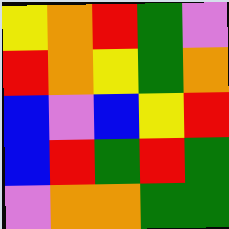[["yellow", "orange", "red", "green", "violet"], ["red", "orange", "yellow", "green", "orange"], ["blue", "violet", "blue", "yellow", "red"], ["blue", "red", "green", "red", "green"], ["violet", "orange", "orange", "green", "green"]]